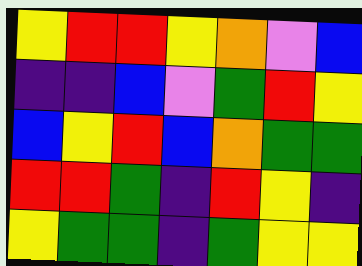[["yellow", "red", "red", "yellow", "orange", "violet", "blue"], ["indigo", "indigo", "blue", "violet", "green", "red", "yellow"], ["blue", "yellow", "red", "blue", "orange", "green", "green"], ["red", "red", "green", "indigo", "red", "yellow", "indigo"], ["yellow", "green", "green", "indigo", "green", "yellow", "yellow"]]